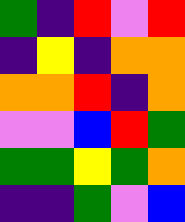[["green", "indigo", "red", "violet", "red"], ["indigo", "yellow", "indigo", "orange", "orange"], ["orange", "orange", "red", "indigo", "orange"], ["violet", "violet", "blue", "red", "green"], ["green", "green", "yellow", "green", "orange"], ["indigo", "indigo", "green", "violet", "blue"]]